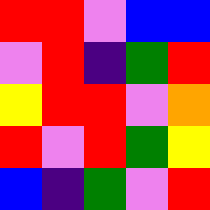[["red", "red", "violet", "blue", "blue"], ["violet", "red", "indigo", "green", "red"], ["yellow", "red", "red", "violet", "orange"], ["red", "violet", "red", "green", "yellow"], ["blue", "indigo", "green", "violet", "red"]]